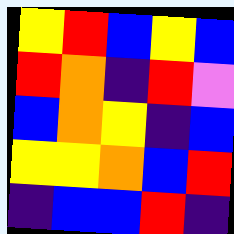[["yellow", "red", "blue", "yellow", "blue"], ["red", "orange", "indigo", "red", "violet"], ["blue", "orange", "yellow", "indigo", "blue"], ["yellow", "yellow", "orange", "blue", "red"], ["indigo", "blue", "blue", "red", "indigo"]]